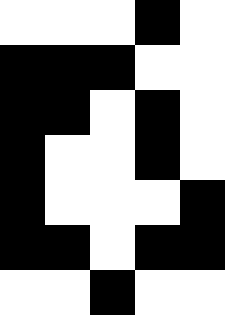[["white", "white", "white", "black", "white"], ["black", "black", "black", "white", "white"], ["black", "black", "white", "black", "white"], ["black", "white", "white", "black", "white"], ["black", "white", "white", "white", "black"], ["black", "black", "white", "black", "black"], ["white", "white", "black", "white", "white"]]